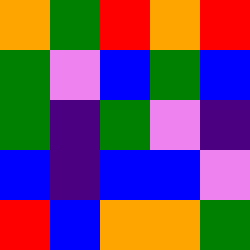[["orange", "green", "red", "orange", "red"], ["green", "violet", "blue", "green", "blue"], ["green", "indigo", "green", "violet", "indigo"], ["blue", "indigo", "blue", "blue", "violet"], ["red", "blue", "orange", "orange", "green"]]